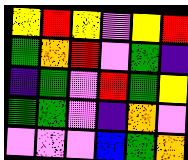[["yellow", "red", "yellow", "violet", "yellow", "red"], ["green", "orange", "red", "violet", "green", "indigo"], ["indigo", "green", "violet", "red", "green", "yellow"], ["green", "green", "violet", "indigo", "orange", "violet"], ["violet", "violet", "violet", "blue", "green", "orange"]]